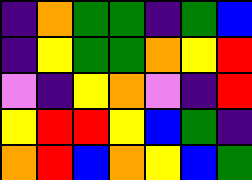[["indigo", "orange", "green", "green", "indigo", "green", "blue"], ["indigo", "yellow", "green", "green", "orange", "yellow", "red"], ["violet", "indigo", "yellow", "orange", "violet", "indigo", "red"], ["yellow", "red", "red", "yellow", "blue", "green", "indigo"], ["orange", "red", "blue", "orange", "yellow", "blue", "green"]]